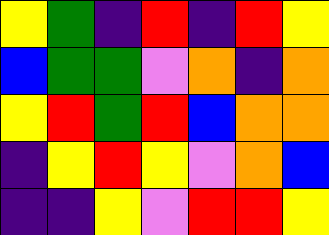[["yellow", "green", "indigo", "red", "indigo", "red", "yellow"], ["blue", "green", "green", "violet", "orange", "indigo", "orange"], ["yellow", "red", "green", "red", "blue", "orange", "orange"], ["indigo", "yellow", "red", "yellow", "violet", "orange", "blue"], ["indigo", "indigo", "yellow", "violet", "red", "red", "yellow"]]